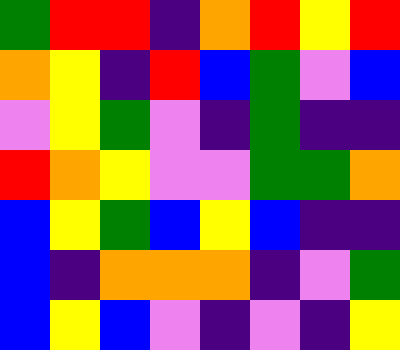[["green", "red", "red", "indigo", "orange", "red", "yellow", "red"], ["orange", "yellow", "indigo", "red", "blue", "green", "violet", "blue"], ["violet", "yellow", "green", "violet", "indigo", "green", "indigo", "indigo"], ["red", "orange", "yellow", "violet", "violet", "green", "green", "orange"], ["blue", "yellow", "green", "blue", "yellow", "blue", "indigo", "indigo"], ["blue", "indigo", "orange", "orange", "orange", "indigo", "violet", "green"], ["blue", "yellow", "blue", "violet", "indigo", "violet", "indigo", "yellow"]]